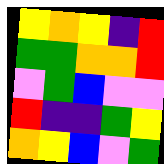[["yellow", "orange", "yellow", "indigo", "red"], ["green", "green", "orange", "orange", "red"], ["violet", "green", "blue", "violet", "violet"], ["red", "indigo", "indigo", "green", "yellow"], ["orange", "yellow", "blue", "violet", "green"]]